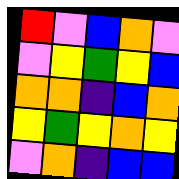[["red", "violet", "blue", "orange", "violet"], ["violet", "yellow", "green", "yellow", "blue"], ["orange", "orange", "indigo", "blue", "orange"], ["yellow", "green", "yellow", "orange", "yellow"], ["violet", "orange", "indigo", "blue", "blue"]]